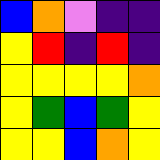[["blue", "orange", "violet", "indigo", "indigo"], ["yellow", "red", "indigo", "red", "indigo"], ["yellow", "yellow", "yellow", "yellow", "orange"], ["yellow", "green", "blue", "green", "yellow"], ["yellow", "yellow", "blue", "orange", "yellow"]]